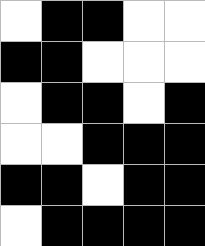[["white", "black", "black", "white", "white"], ["black", "black", "white", "white", "white"], ["white", "black", "black", "white", "black"], ["white", "white", "black", "black", "black"], ["black", "black", "white", "black", "black"], ["white", "black", "black", "black", "black"]]